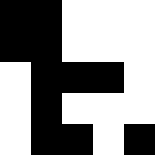[["black", "black", "white", "white", "white"], ["black", "black", "white", "white", "white"], ["white", "black", "black", "black", "white"], ["white", "black", "white", "white", "white"], ["white", "black", "black", "white", "black"]]